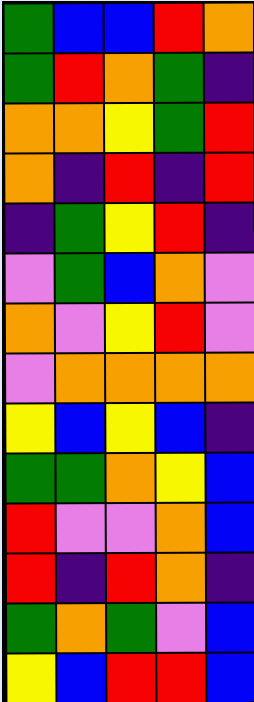[["green", "blue", "blue", "red", "orange"], ["green", "red", "orange", "green", "indigo"], ["orange", "orange", "yellow", "green", "red"], ["orange", "indigo", "red", "indigo", "red"], ["indigo", "green", "yellow", "red", "indigo"], ["violet", "green", "blue", "orange", "violet"], ["orange", "violet", "yellow", "red", "violet"], ["violet", "orange", "orange", "orange", "orange"], ["yellow", "blue", "yellow", "blue", "indigo"], ["green", "green", "orange", "yellow", "blue"], ["red", "violet", "violet", "orange", "blue"], ["red", "indigo", "red", "orange", "indigo"], ["green", "orange", "green", "violet", "blue"], ["yellow", "blue", "red", "red", "blue"]]